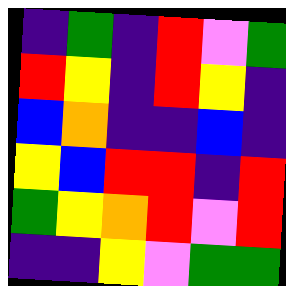[["indigo", "green", "indigo", "red", "violet", "green"], ["red", "yellow", "indigo", "red", "yellow", "indigo"], ["blue", "orange", "indigo", "indigo", "blue", "indigo"], ["yellow", "blue", "red", "red", "indigo", "red"], ["green", "yellow", "orange", "red", "violet", "red"], ["indigo", "indigo", "yellow", "violet", "green", "green"]]